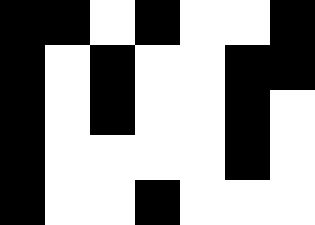[["black", "black", "white", "black", "white", "white", "black"], ["black", "white", "black", "white", "white", "black", "black"], ["black", "white", "black", "white", "white", "black", "white"], ["black", "white", "white", "white", "white", "black", "white"], ["black", "white", "white", "black", "white", "white", "white"]]